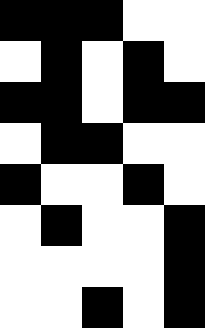[["black", "black", "black", "white", "white"], ["white", "black", "white", "black", "white"], ["black", "black", "white", "black", "black"], ["white", "black", "black", "white", "white"], ["black", "white", "white", "black", "white"], ["white", "black", "white", "white", "black"], ["white", "white", "white", "white", "black"], ["white", "white", "black", "white", "black"]]